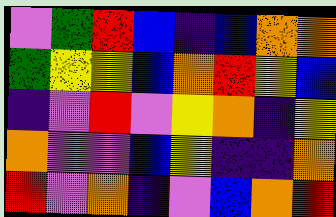[["violet", "green", "red", "blue", "indigo", "blue", "orange", "orange"], ["green", "yellow", "yellow", "blue", "orange", "red", "yellow", "blue"], ["indigo", "violet", "red", "violet", "yellow", "orange", "indigo", "yellow"], ["orange", "violet", "violet", "blue", "yellow", "indigo", "indigo", "orange"], ["red", "violet", "orange", "indigo", "violet", "blue", "orange", "red"]]